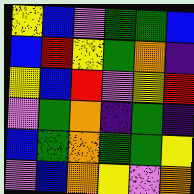[["yellow", "blue", "violet", "green", "green", "blue"], ["blue", "red", "yellow", "green", "orange", "indigo"], ["yellow", "blue", "red", "violet", "yellow", "red"], ["violet", "green", "orange", "indigo", "green", "indigo"], ["blue", "green", "orange", "green", "green", "yellow"], ["violet", "blue", "orange", "yellow", "violet", "orange"]]